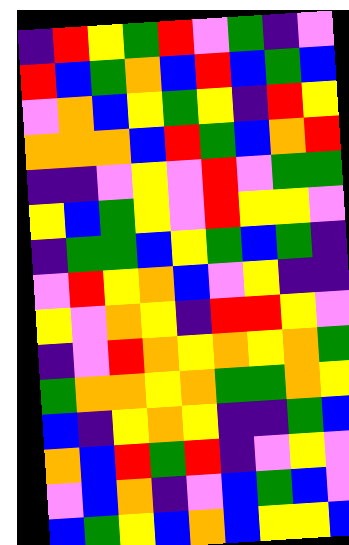[["indigo", "red", "yellow", "green", "red", "violet", "green", "indigo", "violet"], ["red", "blue", "green", "orange", "blue", "red", "blue", "green", "blue"], ["violet", "orange", "blue", "yellow", "green", "yellow", "indigo", "red", "yellow"], ["orange", "orange", "orange", "blue", "red", "green", "blue", "orange", "red"], ["indigo", "indigo", "violet", "yellow", "violet", "red", "violet", "green", "green"], ["yellow", "blue", "green", "yellow", "violet", "red", "yellow", "yellow", "violet"], ["indigo", "green", "green", "blue", "yellow", "green", "blue", "green", "indigo"], ["violet", "red", "yellow", "orange", "blue", "violet", "yellow", "indigo", "indigo"], ["yellow", "violet", "orange", "yellow", "indigo", "red", "red", "yellow", "violet"], ["indigo", "violet", "red", "orange", "yellow", "orange", "yellow", "orange", "green"], ["green", "orange", "orange", "yellow", "orange", "green", "green", "orange", "yellow"], ["blue", "indigo", "yellow", "orange", "yellow", "indigo", "indigo", "green", "blue"], ["orange", "blue", "red", "green", "red", "indigo", "violet", "yellow", "violet"], ["violet", "blue", "orange", "indigo", "violet", "blue", "green", "blue", "violet"], ["blue", "green", "yellow", "blue", "orange", "blue", "yellow", "yellow", "blue"]]